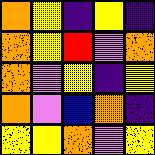[["orange", "yellow", "indigo", "yellow", "indigo"], ["orange", "yellow", "red", "violet", "orange"], ["orange", "violet", "yellow", "indigo", "yellow"], ["orange", "violet", "blue", "orange", "indigo"], ["yellow", "yellow", "orange", "violet", "yellow"]]